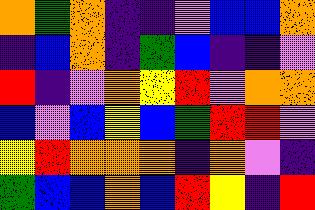[["orange", "green", "orange", "indigo", "indigo", "violet", "blue", "blue", "orange"], ["indigo", "blue", "orange", "indigo", "green", "blue", "indigo", "indigo", "violet"], ["red", "indigo", "violet", "orange", "yellow", "red", "violet", "orange", "orange"], ["blue", "violet", "blue", "yellow", "blue", "green", "red", "red", "violet"], ["yellow", "red", "orange", "orange", "orange", "indigo", "orange", "violet", "indigo"], ["green", "blue", "blue", "orange", "blue", "red", "yellow", "indigo", "red"]]